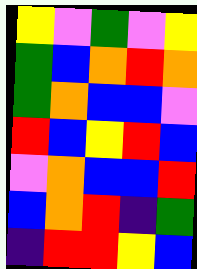[["yellow", "violet", "green", "violet", "yellow"], ["green", "blue", "orange", "red", "orange"], ["green", "orange", "blue", "blue", "violet"], ["red", "blue", "yellow", "red", "blue"], ["violet", "orange", "blue", "blue", "red"], ["blue", "orange", "red", "indigo", "green"], ["indigo", "red", "red", "yellow", "blue"]]